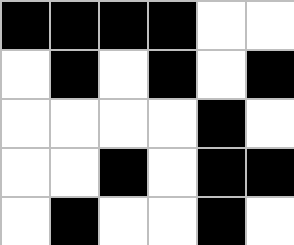[["black", "black", "black", "black", "white", "white"], ["white", "black", "white", "black", "white", "black"], ["white", "white", "white", "white", "black", "white"], ["white", "white", "black", "white", "black", "black"], ["white", "black", "white", "white", "black", "white"]]